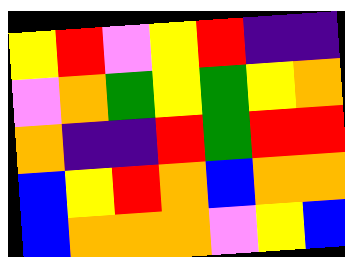[["yellow", "red", "violet", "yellow", "red", "indigo", "indigo"], ["violet", "orange", "green", "yellow", "green", "yellow", "orange"], ["orange", "indigo", "indigo", "red", "green", "red", "red"], ["blue", "yellow", "red", "orange", "blue", "orange", "orange"], ["blue", "orange", "orange", "orange", "violet", "yellow", "blue"]]